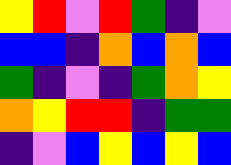[["yellow", "red", "violet", "red", "green", "indigo", "violet"], ["blue", "blue", "indigo", "orange", "blue", "orange", "blue"], ["green", "indigo", "violet", "indigo", "green", "orange", "yellow"], ["orange", "yellow", "red", "red", "indigo", "green", "green"], ["indigo", "violet", "blue", "yellow", "blue", "yellow", "blue"]]